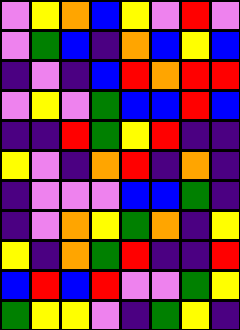[["violet", "yellow", "orange", "blue", "yellow", "violet", "red", "violet"], ["violet", "green", "blue", "indigo", "orange", "blue", "yellow", "blue"], ["indigo", "violet", "indigo", "blue", "red", "orange", "red", "red"], ["violet", "yellow", "violet", "green", "blue", "blue", "red", "blue"], ["indigo", "indigo", "red", "green", "yellow", "red", "indigo", "indigo"], ["yellow", "violet", "indigo", "orange", "red", "indigo", "orange", "indigo"], ["indigo", "violet", "violet", "violet", "blue", "blue", "green", "indigo"], ["indigo", "violet", "orange", "yellow", "green", "orange", "indigo", "yellow"], ["yellow", "indigo", "orange", "green", "red", "indigo", "indigo", "red"], ["blue", "red", "blue", "red", "violet", "violet", "green", "yellow"], ["green", "yellow", "yellow", "violet", "indigo", "green", "yellow", "indigo"]]